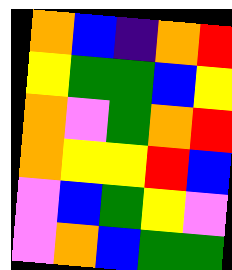[["orange", "blue", "indigo", "orange", "red"], ["yellow", "green", "green", "blue", "yellow"], ["orange", "violet", "green", "orange", "red"], ["orange", "yellow", "yellow", "red", "blue"], ["violet", "blue", "green", "yellow", "violet"], ["violet", "orange", "blue", "green", "green"]]